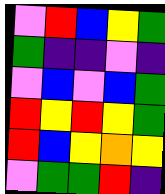[["violet", "red", "blue", "yellow", "green"], ["green", "indigo", "indigo", "violet", "indigo"], ["violet", "blue", "violet", "blue", "green"], ["red", "yellow", "red", "yellow", "green"], ["red", "blue", "yellow", "orange", "yellow"], ["violet", "green", "green", "red", "indigo"]]